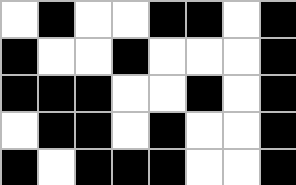[["white", "black", "white", "white", "black", "black", "white", "black"], ["black", "white", "white", "black", "white", "white", "white", "black"], ["black", "black", "black", "white", "white", "black", "white", "black"], ["white", "black", "black", "white", "black", "white", "white", "black"], ["black", "white", "black", "black", "black", "white", "white", "black"]]